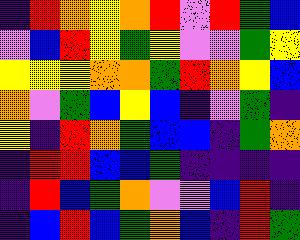[["indigo", "red", "orange", "yellow", "orange", "red", "violet", "red", "green", "blue"], ["violet", "blue", "red", "yellow", "green", "yellow", "violet", "violet", "green", "yellow"], ["yellow", "yellow", "yellow", "orange", "orange", "green", "red", "orange", "yellow", "blue"], ["orange", "violet", "green", "blue", "yellow", "blue", "indigo", "violet", "green", "indigo"], ["yellow", "indigo", "red", "orange", "green", "blue", "blue", "indigo", "green", "orange"], ["indigo", "red", "red", "blue", "blue", "green", "indigo", "indigo", "indigo", "indigo"], ["indigo", "red", "blue", "green", "orange", "violet", "violet", "blue", "red", "indigo"], ["indigo", "blue", "red", "blue", "green", "orange", "blue", "indigo", "red", "green"]]